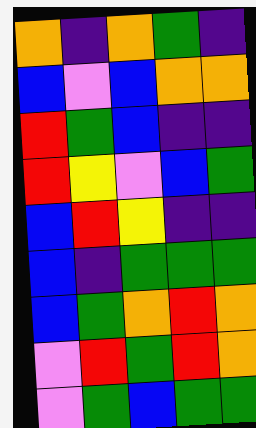[["orange", "indigo", "orange", "green", "indigo"], ["blue", "violet", "blue", "orange", "orange"], ["red", "green", "blue", "indigo", "indigo"], ["red", "yellow", "violet", "blue", "green"], ["blue", "red", "yellow", "indigo", "indigo"], ["blue", "indigo", "green", "green", "green"], ["blue", "green", "orange", "red", "orange"], ["violet", "red", "green", "red", "orange"], ["violet", "green", "blue", "green", "green"]]